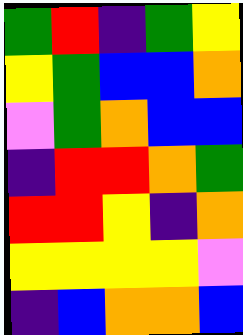[["green", "red", "indigo", "green", "yellow"], ["yellow", "green", "blue", "blue", "orange"], ["violet", "green", "orange", "blue", "blue"], ["indigo", "red", "red", "orange", "green"], ["red", "red", "yellow", "indigo", "orange"], ["yellow", "yellow", "yellow", "yellow", "violet"], ["indigo", "blue", "orange", "orange", "blue"]]